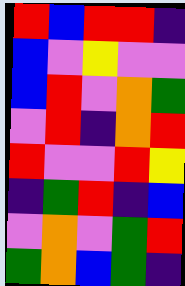[["red", "blue", "red", "red", "indigo"], ["blue", "violet", "yellow", "violet", "violet"], ["blue", "red", "violet", "orange", "green"], ["violet", "red", "indigo", "orange", "red"], ["red", "violet", "violet", "red", "yellow"], ["indigo", "green", "red", "indigo", "blue"], ["violet", "orange", "violet", "green", "red"], ["green", "orange", "blue", "green", "indigo"]]